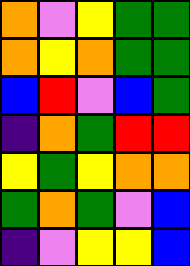[["orange", "violet", "yellow", "green", "green"], ["orange", "yellow", "orange", "green", "green"], ["blue", "red", "violet", "blue", "green"], ["indigo", "orange", "green", "red", "red"], ["yellow", "green", "yellow", "orange", "orange"], ["green", "orange", "green", "violet", "blue"], ["indigo", "violet", "yellow", "yellow", "blue"]]